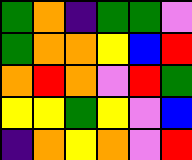[["green", "orange", "indigo", "green", "green", "violet"], ["green", "orange", "orange", "yellow", "blue", "red"], ["orange", "red", "orange", "violet", "red", "green"], ["yellow", "yellow", "green", "yellow", "violet", "blue"], ["indigo", "orange", "yellow", "orange", "violet", "red"]]